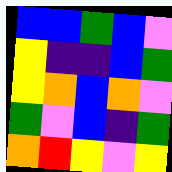[["blue", "blue", "green", "blue", "violet"], ["yellow", "indigo", "indigo", "blue", "green"], ["yellow", "orange", "blue", "orange", "violet"], ["green", "violet", "blue", "indigo", "green"], ["orange", "red", "yellow", "violet", "yellow"]]